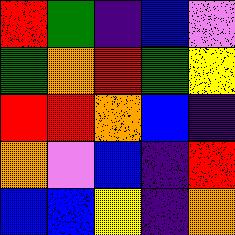[["red", "green", "indigo", "blue", "violet"], ["green", "orange", "red", "green", "yellow"], ["red", "red", "orange", "blue", "indigo"], ["orange", "violet", "blue", "indigo", "red"], ["blue", "blue", "yellow", "indigo", "orange"]]